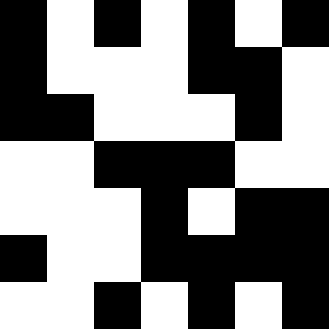[["black", "white", "black", "white", "black", "white", "black"], ["black", "white", "white", "white", "black", "black", "white"], ["black", "black", "white", "white", "white", "black", "white"], ["white", "white", "black", "black", "black", "white", "white"], ["white", "white", "white", "black", "white", "black", "black"], ["black", "white", "white", "black", "black", "black", "black"], ["white", "white", "black", "white", "black", "white", "black"]]